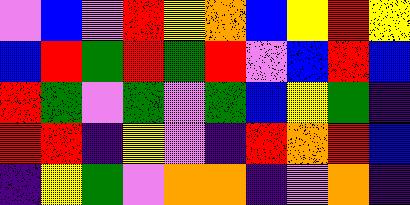[["violet", "blue", "violet", "red", "yellow", "orange", "blue", "yellow", "red", "yellow"], ["blue", "red", "green", "red", "green", "red", "violet", "blue", "red", "blue"], ["red", "green", "violet", "green", "violet", "green", "blue", "yellow", "green", "indigo"], ["red", "red", "indigo", "yellow", "violet", "indigo", "red", "orange", "red", "blue"], ["indigo", "yellow", "green", "violet", "orange", "orange", "indigo", "violet", "orange", "indigo"]]